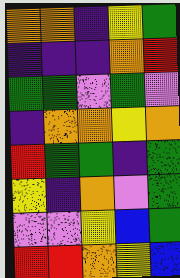[["orange", "orange", "indigo", "yellow", "green"], ["indigo", "indigo", "indigo", "orange", "red"], ["green", "green", "violet", "green", "violet"], ["indigo", "orange", "orange", "yellow", "orange"], ["red", "green", "green", "indigo", "green"], ["yellow", "indigo", "orange", "violet", "green"], ["violet", "violet", "yellow", "blue", "green"], ["red", "red", "orange", "yellow", "blue"]]